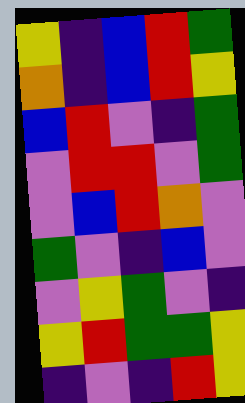[["yellow", "indigo", "blue", "red", "green"], ["orange", "indigo", "blue", "red", "yellow"], ["blue", "red", "violet", "indigo", "green"], ["violet", "red", "red", "violet", "green"], ["violet", "blue", "red", "orange", "violet"], ["green", "violet", "indigo", "blue", "violet"], ["violet", "yellow", "green", "violet", "indigo"], ["yellow", "red", "green", "green", "yellow"], ["indigo", "violet", "indigo", "red", "yellow"]]